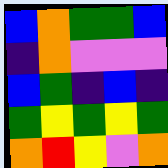[["blue", "orange", "green", "green", "blue"], ["indigo", "orange", "violet", "violet", "violet"], ["blue", "green", "indigo", "blue", "indigo"], ["green", "yellow", "green", "yellow", "green"], ["orange", "red", "yellow", "violet", "orange"]]